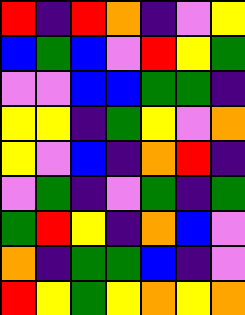[["red", "indigo", "red", "orange", "indigo", "violet", "yellow"], ["blue", "green", "blue", "violet", "red", "yellow", "green"], ["violet", "violet", "blue", "blue", "green", "green", "indigo"], ["yellow", "yellow", "indigo", "green", "yellow", "violet", "orange"], ["yellow", "violet", "blue", "indigo", "orange", "red", "indigo"], ["violet", "green", "indigo", "violet", "green", "indigo", "green"], ["green", "red", "yellow", "indigo", "orange", "blue", "violet"], ["orange", "indigo", "green", "green", "blue", "indigo", "violet"], ["red", "yellow", "green", "yellow", "orange", "yellow", "orange"]]